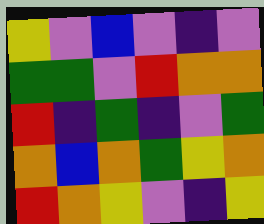[["yellow", "violet", "blue", "violet", "indigo", "violet"], ["green", "green", "violet", "red", "orange", "orange"], ["red", "indigo", "green", "indigo", "violet", "green"], ["orange", "blue", "orange", "green", "yellow", "orange"], ["red", "orange", "yellow", "violet", "indigo", "yellow"]]